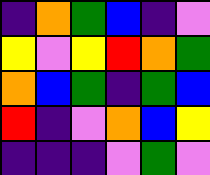[["indigo", "orange", "green", "blue", "indigo", "violet"], ["yellow", "violet", "yellow", "red", "orange", "green"], ["orange", "blue", "green", "indigo", "green", "blue"], ["red", "indigo", "violet", "orange", "blue", "yellow"], ["indigo", "indigo", "indigo", "violet", "green", "violet"]]